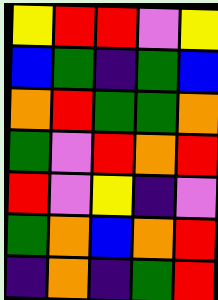[["yellow", "red", "red", "violet", "yellow"], ["blue", "green", "indigo", "green", "blue"], ["orange", "red", "green", "green", "orange"], ["green", "violet", "red", "orange", "red"], ["red", "violet", "yellow", "indigo", "violet"], ["green", "orange", "blue", "orange", "red"], ["indigo", "orange", "indigo", "green", "red"]]